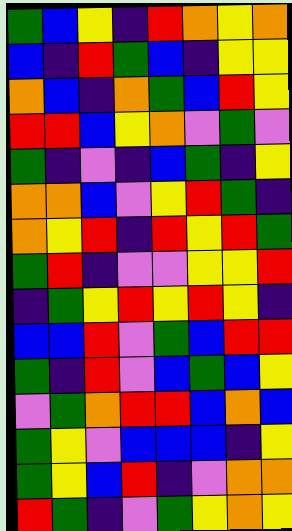[["green", "blue", "yellow", "indigo", "red", "orange", "yellow", "orange"], ["blue", "indigo", "red", "green", "blue", "indigo", "yellow", "yellow"], ["orange", "blue", "indigo", "orange", "green", "blue", "red", "yellow"], ["red", "red", "blue", "yellow", "orange", "violet", "green", "violet"], ["green", "indigo", "violet", "indigo", "blue", "green", "indigo", "yellow"], ["orange", "orange", "blue", "violet", "yellow", "red", "green", "indigo"], ["orange", "yellow", "red", "indigo", "red", "yellow", "red", "green"], ["green", "red", "indigo", "violet", "violet", "yellow", "yellow", "red"], ["indigo", "green", "yellow", "red", "yellow", "red", "yellow", "indigo"], ["blue", "blue", "red", "violet", "green", "blue", "red", "red"], ["green", "indigo", "red", "violet", "blue", "green", "blue", "yellow"], ["violet", "green", "orange", "red", "red", "blue", "orange", "blue"], ["green", "yellow", "violet", "blue", "blue", "blue", "indigo", "yellow"], ["green", "yellow", "blue", "red", "indigo", "violet", "orange", "orange"], ["red", "green", "indigo", "violet", "green", "yellow", "orange", "yellow"]]